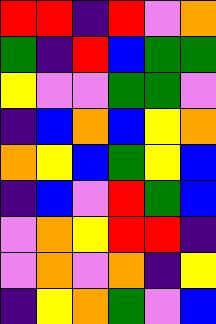[["red", "red", "indigo", "red", "violet", "orange"], ["green", "indigo", "red", "blue", "green", "green"], ["yellow", "violet", "violet", "green", "green", "violet"], ["indigo", "blue", "orange", "blue", "yellow", "orange"], ["orange", "yellow", "blue", "green", "yellow", "blue"], ["indigo", "blue", "violet", "red", "green", "blue"], ["violet", "orange", "yellow", "red", "red", "indigo"], ["violet", "orange", "violet", "orange", "indigo", "yellow"], ["indigo", "yellow", "orange", "green", "violet", "blue"]]